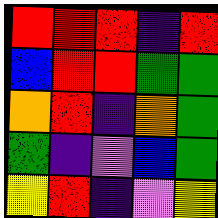[["red", "red", "red", "indigo", "red"], ["blue", "red", "red", "green", "green"], ["orange", "red", "indigo", "orange", "green"], ["green", "indigo", "violet", "blue", "green"], ["yellow", "red", "indigo", "violet", "yellow"]]